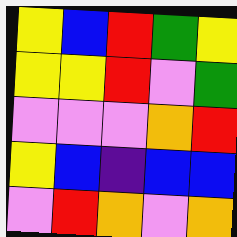[["yellow", "blue", "red", "green", "yellow"], ["yellow", "yellow", "red", "violet", "green"], ["violet", "violet", "violet", "orange", "red"], ["yellow", "blue", "indigo", "blue", "blue"], ["violet", "red", "orange", "violet", "orange"]]